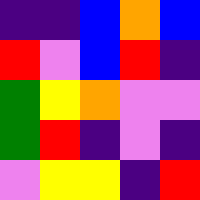[["indigo", "indigo", "blue", "orange", "blue"], ["red", "violet", "blue", "red", "indigo"], ["green", "yellow", "orange", "violet", "violet"], ["green", "red", "indigo", "violet", "indigo"], ["violet", "yellow", "yellow", "indigo", "red"]]